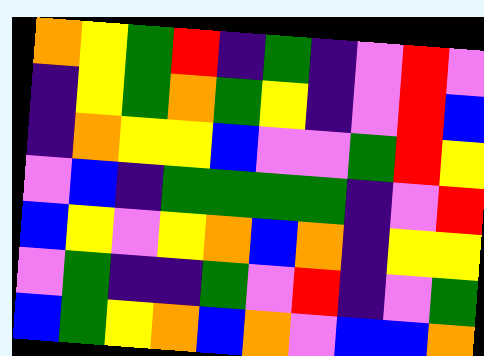[["orange", "yellow", "green", "red", "indigo", "green", "indigo", "violet", "red", "violet"], ["indigo", "yellow", "green", "orange", "green", "yellow", "indigo", "violet", "red", "blue"], ["indigo", "orange", "yellow", "yellow", "blue", "violet", "violet", "green", "red", "yellow"], ["violet", "blue", "indigo", "green", "green", "green", "green", "indigo", "violet", "red"], ["blue", "yellow", "violet", "yellow", "orange", "blue", "orange", "indigo", "yellow", "yellow"], ["violet", "green", "indigo", "indigo", "green", "violet", "red", "indigo", "violet", "green"], ["blue", "green", "yellow", "orange", "blue", "orange", "violet", "blue", "blue", "orange"]]